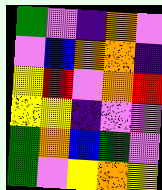[["green", "violet", "indigo", "orange", "violet"], ["violet", "blue", "orange", "orange", "indigo"], ["yellow", "red", "violet", "orange", "red"], ["yellow", "yellow", "indigo", "violet", "violet"], ["green", "orange", "blue", "green", "violet"], ["green", "violet", "yellow", "orange", "yellow"]]